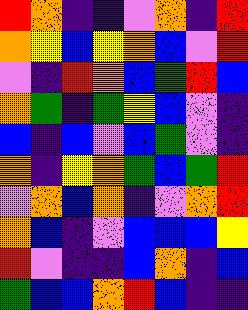[["red", "orange", "indigo", "indigo", "violet", "orange", "indigo", "red"], ["orange", "yellow", "blue", "yellow", "orange", "blue", "violet", "red"], ["violet", "indigo", "red", "orange", "blue", "green", "red", "blue"], ["orange", "green", "indigo", "green", "yellow", "blue", "violet", "indigo"], ["blue", "indigo", "blue", "violet", "blue", "green", "violet", "indigo"], ["orange", "indigo", "yellow", "orange", "green", "blue", "green", "red"], ["violet", "orange", "blue", "orange", "indigo", "violet", "orange", "red"], ["orange", "blue", "indigo", "violet", "blue", "blue", "blue", "yellow"], ["red", "violet", "indigo", "indigo", "blue", "orange", "indigo", "blue"], ["green", "blue", "blue", "orange", "red", "blue", "indigo", "indigo"]]